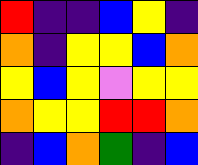[["red", "indigo", "indigo", "blue", "yellow", "indigo"], ["orange", "indigo", "yellow", "yellow", "blue", "orange"], ["yellow", "blue", "yellow", "violet", "yellow", "yellow"], ["orange", "yellow", "yellow", "red", "red", "orange"], ["indigo", "blue", "orange", "green", "indigo", "blue"]]